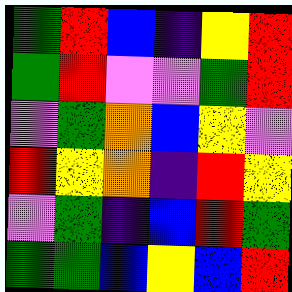[["green", "red", "blue", "indigo", "yellow", "red"], ["green", "red", "violet", "violet", "green", "red"], ["violet", "green", "orange", "blue", "yellow", "violet"], ["red", "yellow", "orange", "indigo", "red", "yellow"], ["violet", "green", "indigo", "blue", "red", "green"], ["green", "green", "blue", "yellow", "blue", "red"]]